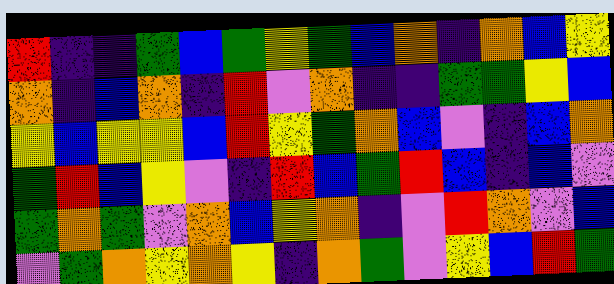[["red", "indigo", "indigo", "green", "blue", "green", "yellow", "green", "blue", "orange", "indigo", "orange", "blue", "yellow"], ["orange", "indigo", "blue", "orange", "indigo", "red", "violet", "orange", "indigo", "indigo", "green", "green", "yellow", "blue"], ["yellow", "blue", "yellow", "yellow", "blue", "red", "yellow", "green", "orange", "blue", "violet", "indigo", "blue", "orange"], ["green", "red", "blue", "yellow", "violet", "indigo", "red", "blue", "green", "red", "blue", "indigo", "blue", "violet"], ["green", "orange", "green", "violet", "orange", "blue", "yellow", "orange", "indigo", "violet", "red", "orange", "violet", "blue"], ["violet", "green", "orange", "yellow", "orange", "yellow", "indigo", "orange", "green", "violet", "yellow", "blue", "red", "green"]]